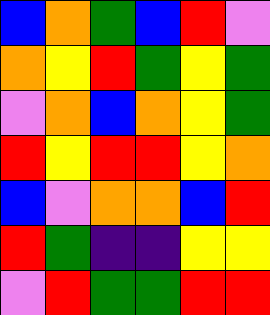[["blue", "orange", "green", "blue", "red", "violet"], ["orange", "yellow", "red", "green", "yellow", "green"], ["violet", "orange", "blue", "orange", "yellow", "green"], ["red", "yellow", "red", "red", "yellow", "orange"], ["blue", "violet", "orange", "orange", "blue", "red"], ["red", "green", "indigo", "indigo", "yellow", "yellow"], ["violet", "red", "green", "green", "red", "red"]]